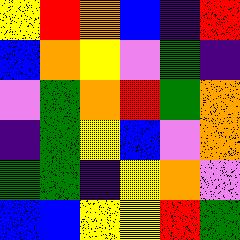[["yellow", "red", "orange", "blue", "indigo", "red"], ["blue", "orange", "yellow", "violet", "green", "indigo"], ["violet", "green", "orange", "red", "green", "orange"], ["indigo", "green", "yellow", "blue", "violet", "orange"], ["green", "green", "indigo", "yellow", "orange", "violet"], ["blue", "blue", "yellow", "yellow", "red", "green"]]